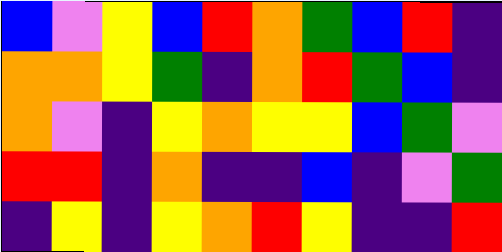[["blue", "violet", "yellow", "blue", "red", "orange", "green", "blue", "red", "indigo"], ["orange", "orange", "yellow", "green", "indigo", "orange", "red", "green", "blue", "indigo"], ["orange", "violet", "indigo", "yellow", "orange", "yellow", "yellow", "blue", "green", "violet"], ["red", "red", "indigo", "orange", "indigo", "indigo", "blue", "indigo", "violet", "green"], ["indigo", "yellow", "indigo", "yellow", "orange", "red", "yellow", "indigo", "indigo", "red"]]